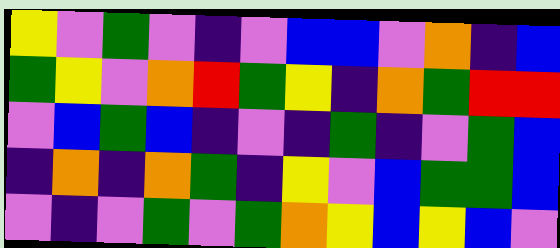[["yellow", "violet", "green", "violet", "indigo", "violet", "blue", "blue", "violet", "orange", "indigo", "blue"], ["green", "yellow", "violet", "orange", "red", "green", "yellow", "indigo", "orange", "green", "red", "red"], ["violet", "blue", "green", "blue", "indigo", "violet", "indigo", "green", "indigo", "violet", "green", "blue"], ["indigo", "orange", "indigo", "orange", "green", "indigo", "yellow", "violet", "blue", "green", "green", "blue"], ["violet", "indigo", "violet", "green", "violet", "green", "orange", "yellow", "blue", "yellow", "blue", "violet"]]